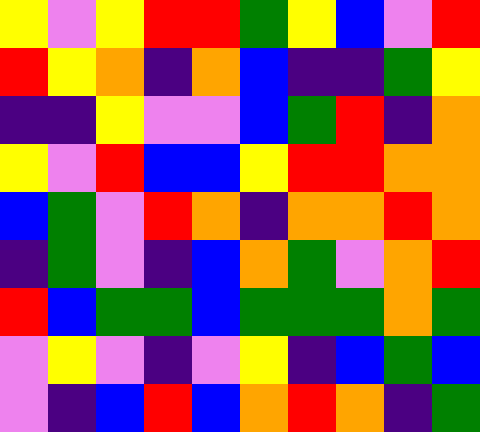[["yellow", "violet", "yellow", "red", "red", "green", "yellow", "blue", "violet", "red"], ["red", "yellow", "orange", "indigo", "orange", "blue", "indigo", "indigo", "green", "yellow"], ["indigo", "indigo", "yellow", "violet", "violet", "blue", "green", "red", "indigo", "orange"], ["yellow", "violet", "red", "blue", "blue", "yellow", "red", "red", "orange", "orange"], ["blue", "green", "violet", "red", "orange", "indigo", "orange", "orange", "red", "orange"], ["indigo", "green", "violet", "indigo", "blue", "orange", "green", "violet", "orange", "red"], ["red", "blue", "green", "green", "blue", "green", "green", "green", "orange", "green"], ["violet", "yellow", "violet", "indigo", "violet", "yellow", "indigo", "blue", "green", "blue"], ["violet", "indigo", "blue", "red", "blue", "orange", "red", "orange", "indigo", "green"]]